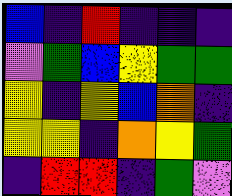[["blue", "indigo", "red", "indigo", "indigo", "indigo"], ["violet", "green", "blue", "yellow", "green", "green"], ["yellow", "indigo", "yellow", "blue", "orange", "indigo"], ["yellow", "yellow", "indigo", "orange", "yellow", "green"], ["indigo", "red", "red", "indigo", "green", "violet"]]